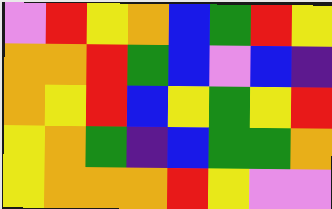[["violet", "red", "yellow", "orange", "blue", "green", "red", "yellow"], ["orange", "orange", "red", "green", "blue", "violet", "blue", "indigo"], ["orange", "yellow", "red", "blue", "yellow", "green", "yellow", "red"], ["yellow", "orange", "green", "indigo", "blue", "green", "green", "orange"], ["yellow", "orange", "orange", "orange", "red", "yellow", "violet", "violet"]]